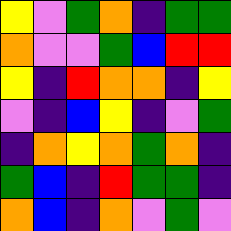[["yellow", "violet", "green", "orange", "indigo", "green", "green"], ["orange", "violet", "violet", "green", "blue", "red", "red"], ["yellow", "indigo", "red", "orange", "orange", "indigo", "yellow"], ["violet", "indigo", "blue", "yellow", "indigo", "violet", "green"], ["indigo", "orange", "yellow", "orange", "green", "orange", "indigo"], ["green", "blue", "indigo", "red", "green", "green", "indigo"], ["orange", "blue", "indigo", "orange", "violet", "green", "violet"]]